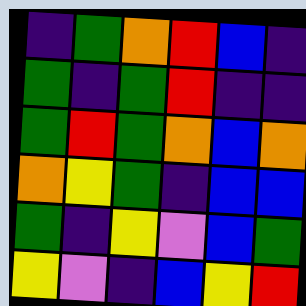[["indigo", "green", "orange", "red", "blue", "indigo"], ["green", "indigo", "green", "red", "indigo", "indigo"], ["green", "red", "green", "orange", "blue", "orange"], ["orange", "yellow", "green", "indigo", "blue", "blue"], ["green", "indigo", "yellow", "violet", "blue", "green"], ["yellow", "violet", "indigo", "blue", "yellow", "red"]]